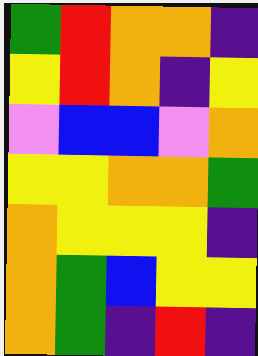[["green", "red", "orange", "orange", "indigo"], ["yellow", "red", "orange", "indigo", "yellow"], ["violet", "blue", "blue", "violet", "orange"], ["yellow", "yellow", "orange", "orange", "green"], ["orange", "yellow", "yellow", "yellow", "indigo"], ["orange", "green", "blue", "yellow", "yellow"], ["orange", "green", "indigo", "red", "indigo"]]